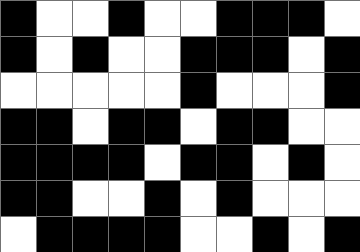[["black", "white", "white", "black", "white", "white", "black", "black", "black", "white"], ["black", "white", "black", "white", "white", "black", "black", "black", "white", "black"], ["white", "white", "white", "white", "white", "black", "white", "white", "white", "black"], ["black", "black", "white", "black", "black", "white", "black", "black", "white", "white"], ["black", "black", "black", "black", "white", "black", "black", "white", "black", "white"], ["black", "black", "white", "white", "black", "white", "black", "white", "white", "white"], ["white", "black", "black", "black", "black", "white", "white", "black", "white", "black"]]